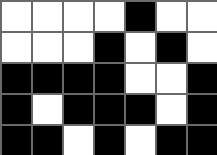[["white", "white", "white", "white", "black", "white", "white"], ["white", "white", "white", "black", "white", "black", "white"], ["black", "black", "black", "black", "white", "white", "black"], ["black", "white", "black", "black", "black", "white", "black"], ["black", "black", "white", "black", "white", "black", "black"]]